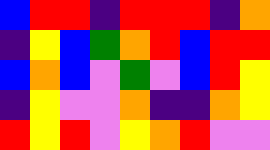[["blue", "red", "red", "indigo", "red", "red", "red", "indigo", "orange"], ["indigo", "yellow", "blue", "green", "orange", "red", "blue", "red", "red"], ["blue", "orange", "blue", "violet", "green", "violet", "blue", "red", "yellow"], ["indigo", "yellow", "violet", "violet", "orange", "indigo", "indigo", "orange", "yellow"], ["red", "yellow", "red", "violet", "yellow", "orange", "red", "violet", "violet"]]